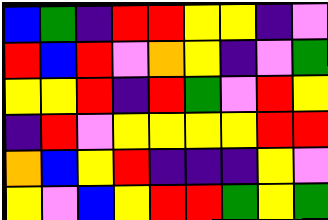[["blue", "green", "indigo", "red", "red", "yellow", "yellow", "indigo", "violet"], ["red", "blue", "red", "violet", "orange", "yellow", "indigo", "violet", "green"], ["yellow", "yellow", "red", "indigo", "red", "green", "violet", "red", "yellow"], ["indigo", "red", "violet", "yellow", "yellow", "yellow", "yellow", "red", "red"], ["orange", "blue", "yellow", "red", "indigo", "indigo", "indigo", "yellow", "violet"], ["yellow", "violet", "blue", "yellow", "red", "red", "green", "yellow", "green"]]